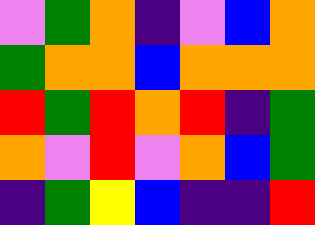[["violet", "green", "orange", "indigo", "violet", "blue", "orange"], ["green", "orange", "orange", "blue", "orange", "orange", "orange"], ["red", "green", "red", "orange", "red", "indigo", "green"], ["orange", "violet", "red", "violet", "orange", "blue", "green"], ["indigo", "green", "yellow", "blue", "indigo", "indigo", "red"]]